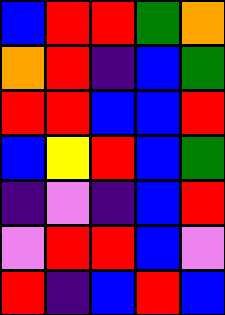[["blue", "red", "red", "green", "orange"], ["orange", "red", "indigo", "blue", "green"], ["red", "red", "blue", "blue", "red"], ["blue", "yellow", "red", "blue", "green"], ["indigo", "violet", "indigo", "blue", "red"], ["violet", "red", "red", "blue", "violet"], ["red", "indigo", "blue", "red", "blue"]]